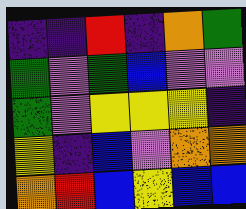[["indigo", "indigo", "red", "indigo", "orange", "green"], ["green", "violet", "green", "blue", "violet", "violet"], ["green", "violet", "yellow", "yellow", "yellow", "indigo"], ["yellow", "indigo", "blue", "violet", "orange", "orange"], ["orange", "red", "blue", "yellow", "blue", "blue"]]